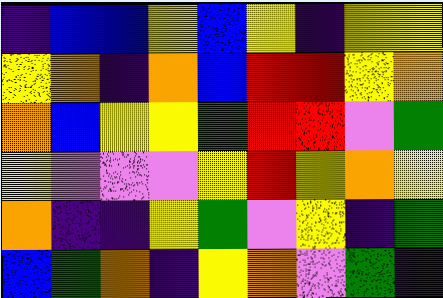[["indigo", "blue", "blue", "yellow", "blue", "yellow", "indigo", "yellow", "yellow"], ["yellow", "orange", "indigo", "orange", "blue", "red", "red", "yellow", "orange"], ["orange", "blue", "yellow", "yellow", "green", "red", "red", "violet", "green"], ["yellow", "violet", "violet", "violet", "yellow", "red", "yellow", "orange", "yellow"], ["orange", "indigo", "indigo", "yellow", "green", "violet", "yellow", "indigo", "green"], ["blue", "green", "orange", "indigo", "yellow", "orange", "violet", "green", "indigo"]]